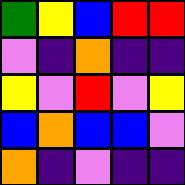[["green", "yellow", "blue", "red", "red"], ["violet", "indigo", "orange", "indigo", "indigo"], ["yellow", "violet", "red", "violet", "yellow"], ["blue", "orange", "blue", "blue", "violet"], ["orange", "indigo", "violet", "indigo", "indigo"]]